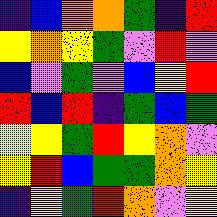[["indigo", "blue", "orange", "orange", "green", "indigo", "red"], ["yellow", "orange", "yellow", "green", "violet", "red", "violet"], ["blue", "violet", "green", "violet", "blue", "yellow", "red"], ["red", "blue", "red", "indigo", "green", "blue", "green"], ["yellow", "yellow", "green", "red", "yellow", "orange", "violet"], ["yellow", "red", "blue", "green", "green", "orange", "yellow"], ["indigo", "yellow", "green", "red", "orange", "violet", "yellow"]]